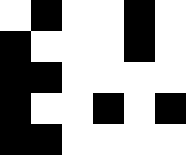[["white", "black", "white", "white", "black", "white"], ["black", "white", "white", "white", "black", "white"], ["black", "black", "white", "white", "white", "white"], ["black", "white", "white", "black", "white", "black"], ["black", "black", "white", "white", "white", "white"]]